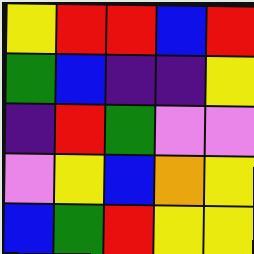[["yellow", "red", "red", "blue", "red"], ["green", "blue", "indigo", "indigo", "yellow"], ["indigo", "red", "green", "violet", "violet"], ["violet", "yellow", "blue", "orange", "yellow"], ["blue", "green", "red", "yellow", "yellow"]]